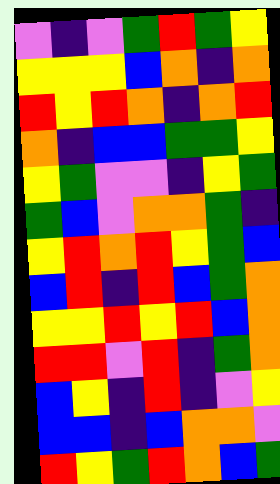[["violet", "indigo", "violet", "green", "red", "green", "yellow"], ["yellow", "yellow", "yellow", "blue", "orange", "indigo", "orange"], ["red", "yellow", "red", "orange", "indigo", "orange", "red"], ["orange", "indigo", "blue", "blue", "green", "green", "yellow"], ["yellow", "green", "violet", "violet", "indigo", "yellow", "green"], ["green", "blue", "violet", "orange", "orange", "green", "indigo"], ["yellow", "red", "orange", "red", "yellow", "green", "blue"], ["blue", "red", "indigo", "red", "blue", "green", "orange"], ["yellow", "yellow", "red", "yellow", "red", "blue", "orange"], ["red", "red", "violet", "red", "indigo", "green", "orange"], ["blue", "yellow", "indigo", "red", "indigo", "violet", "yellow"], ["blue", "blue", "indigo", "blue", "orange", "orange", "violet"], ["red", "yellow", "green", "red", "orange", "blue", "green"]]